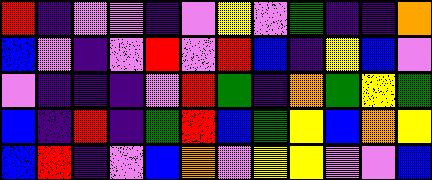[["red", "indigo", "violet", "violet", "indigo", "violet", "yellow", "violet", "green", "indigo", "indigo", "orange"], ["blue", "violet", "indigo", "violet", "red", "violet", "red", "blue", "indigo", "yellow", "blue", "violet"], ["violet", "indigo", "indigo", "indigo", "violet", "red", "green", "indigo", "orange", "green", "yellow", "green"], ["blue", "indigo", "red", "indigo", "green", "red", "blue", "green", "yellow", "blue", "orange", "yellow"], ["blue", "red", "indigo", "violet", "blue", "orange", "violet", "yellow", "yellow", "violet", "violet", "blue"]]